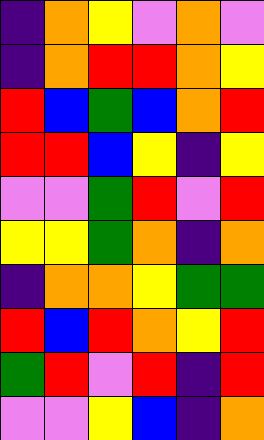[["indigo", "orange", "yellow", "violet", "orange", "violet"], ["indigo", "orange", "red", "red", "orange", "yellow"], ["red", "blue", "green", "blue", "orange", "red"], ["red", "red", "blue", "yellow", "indigo", "yellow"], ["violet", "violet", "green", "red", "violet", "red"], ["yellow", "yellow", "green", "orange", "indigo", "orange"], ["indigo", "orange", "orange", "yellow", "green", "green"], ["red", "blue", "red", "orange", "yellow", "red"], ["green", "red", "violet", "red", "indigo", "red"], ["violet", "violet", "yellow", "blue", "indigo", "orange"]]